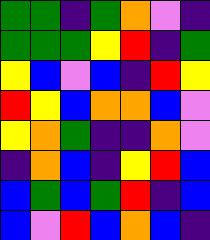[["green", "green", "indigo", "green", "orange", "violet", "indigo"], ["green", "green", "green", "yellow", "red", "indigo", "green"], ["yellow", "blue", "violet", "blue", "indigo", "red", "yellow"], ["red", "yellow", "blue", "orange", "orange", "blue", "violet"], ["yellow", "orange", "green", "indigo", "indigo", "orange", "violet"], ["indigo", "orange", "blue", "indigo", "yellow", "red", "blue"], ["blue", "green", "blue", "green", "red", "indigo", "blue"], ["blue", "violet", "red", "blue", "orange", "blue", "indigo"]]